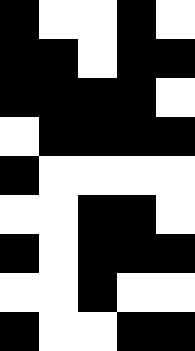[["black", "white", "white", "black", "white"], ["black", "black", "white", "black", "black"], ["black", "black", "black", "black", "white"], ["white", "black", "black", "black", "black"], ["black", "white", "white", "white", "white"], ["white", "white", "black", "black", "white"], ["black", "white", "black", "black", "black"], ["white", "white", "black", "white", "white"], ["black", "white", "white", "black", "black"]]